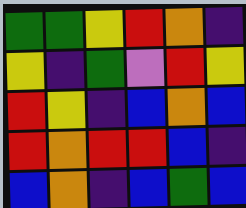[["green", "green", "yellow", "red", "orange", "indigo"], ["yellow", "indigo", "green", "violet", "red", "yellow"], ["red", "yellow", "indigo", "blue", "orange", "blue"], ["red", "orange", "red", "red", "blue", "indigo"], ["blue", "orange", "indigo", "blue", "green", "blue"]]